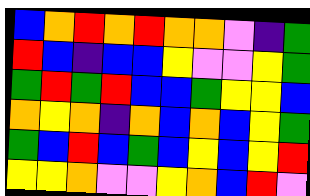[["blue", "orange", "red", "orange", "red", "orange", "orange", "violet", "indigo", "green"], ["red", "blue", "indigo", "blue", "blue", "yellow", "violet", "violet", "yellow", "green"], ["green", "red", "green", "red", "blue", "blue", "green", "yellow", "yellow", "blue"], ["orange", "yellow", "orange", "indigo", "orange", "blue", "orange", "blue", "yellow", "green"], ["green", "blue", "red", "blue", "green", "blue", "yellow", "blue", "yellow", "red"], ["yellow", "yellow", "orange", "violet", "violet", "yellow", "orange", "blue", "red", "violet"]]